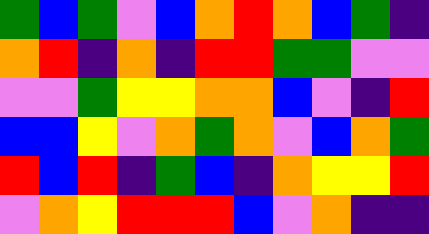[["green", "blue", "green", "violet", "blue", "orange", "red", "orange", "blue", "green", "indigo"], ["orange", "red", "indigo", "orange", "indigo", "red", "red", "green", "green", "violet", "violet"], ["violet", "violet", "green", "yellow", "yellow", "orange", "orange", "blue", "violet", "indigo", "red"], ["blue", "blue", "yellow", "violet", "orange", "green", "orange", "violet", "blue", "orange", "green"], ["red", "blue", "red", "indigo", "green", "blue", "indigo", "orange", "yellow", "yellow", "red"], ["violet", "orange", "yellow", "red", "red", "red", "blue", "violet", "orange", "indigo", "indigo"]]